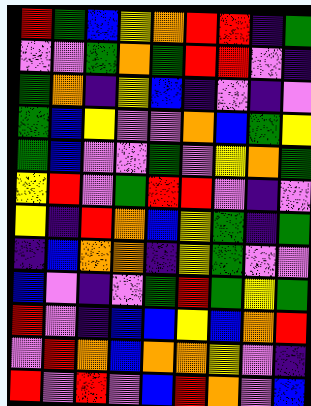[["red", "green", "blue", "yellow", "orange", "red", "red", "indigo", "green"], ["violet", "violet", "green", "orange", "green", "red", "red", "violet", "indigo"], ["green", "orange", "indigo", "yellow", "blue", "indigo", "violet", "indigo", "violet"], ["green", "blue", "yellow", "violet", "violet", "orange", "blue", "green", "yellow"], ["green", "blue", "violet", "violet", "green", "violet", "yellow", "orange", "green"], ["yellow", "red", "violet", "green", "red", "red", "violet", "indigo", "violet"], ["yellow", "indigo", "red", "orange", "blue", "yellow", "green", "indigo", "green"], ["indigo", "blue", "orange", "orange", "indigo", "yellow", "green", "violet", "violet"], ["blue", "violet", "indigo", "violet", "green", "red", "green", "yellow", "green"], ["red", "violet", "indigo", "blue", "blue", "yellow", "blue", "orange", "red"], ["violet", "red", "orange", "blue", "orange", "orange", "yellow", "violet", "indigo"], ["red", "violet", "red", "violet", "blue", "red", "orange", "violet", "blue"]]